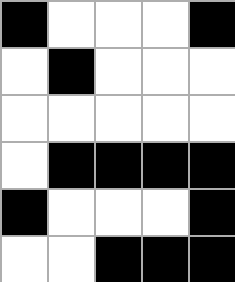[["black", "white", "white", "white", "black"], ["white", "black", "white", "white", "white"], ["white", "white", "white", "white", "white"], ["white", "black", "black", "black", "black"], ["black", "white", "white", "white", "black"], ["white", "white", "black", "black", "black"]]